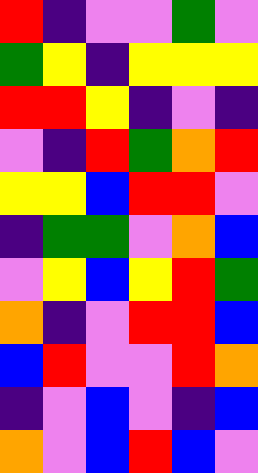[["red", "indigo", "violet", "violet", "green", "violet"], ["green", "yellow", "indigo", "yellow", "yellow", "yellow"], ["red", "red", "yellow", "indigo", "violet", "indigo"], ["violet", "indigo", "red", "green", "orange", "red"], ["yellow", "yellow", "blue", "red", "red", "violet"], ["indigo", "green", "green", "violet", "orange", "blue"], ["violet", "yellow", "blue", "yellow", "red", "green"], ["orange", "indigo", "violet", "red", "red", "blue"], ["blue", "red", "violet", "violet", "red", "orange"], ["indigo", "violet", "blue", "violet", "indigo", "blue"], ["orange", "violet", "blue", "red", "blue", "violet"]]